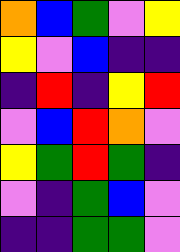[["orange", "blue", "green", "violet", "yellow"], ["yellow", "violet", "blue", "indigo", "indigo"], ["indigo", "red", "indigo", "yellow", "red"], ["violet", "blue", "red", "orange", "violet"], ["yellow", "green", "red", "green", "indigo"], ["violet", "indigo", "green", "blue", "violet"], ["indigo", "indigo", "green", "green", "violet"]]